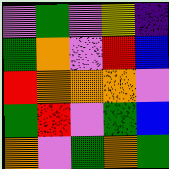[["violet", "green", "violet", "yellow", "indigo"], ["green", "orange", "violet", "red", "blue"], ["red", "orange", "orange", "orange", "violet"], ["green", "red", "violet", "green", "blue"], ["orange", "violet", "green", "orange", "green"]]